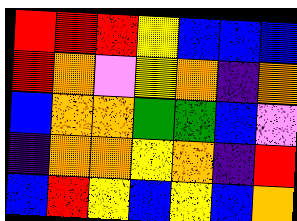[["red", "red", "red", "yellow", "blue", "blue", "blue"], ["red", "orange", "violet", "yellow", "orange", "indigo", "orange"], ["blue", "orange", "orange", "green", "green", "blue", "violet"], ["indigo", "orange", "orange", "yellow", "orange", "indigo", "red"], ["blue", "red", "yellow", "blue", "yellow", "blue", "orange"]]